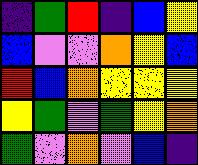[["indigo", "green", "red", "indigo", "blue", "yellow"], ["blue", "violet", "violet", "orange", "yellow", "blue"], ["red", "blue", "orange", "yellow", "yellow", "yellow"], ["yellow", "green", "violet", "green", "yellow", "orange"], ["green", "violet", "orange", "violet", "blue", "indigo"]]